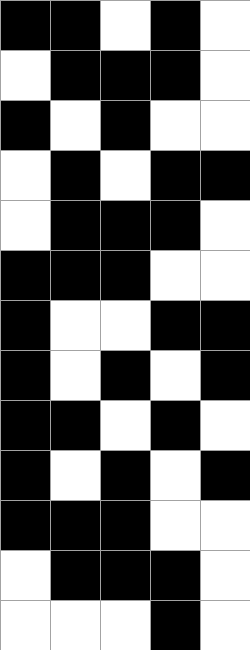[["black", "black", "white", "black", "white"], ["white", "black", "black", "black", "white"], ["black", "white", "black", "white", "white"], ["white", "black", "white", "black", "black"], ["white", "black", "black", "black", "white"], ["black", "black", "black", "white", "white"], ["black", "white", "white", "black", "black"], ["black", "white", "black", "white", "black"], ["black", "black", "white", "black", "white"], ["black", "white", "black", "white", "black"], ["black", "black", "black", "white", "white"], ["white", "black", "black", "black", "white"], ["white", "white", "white", "black", "white"]]